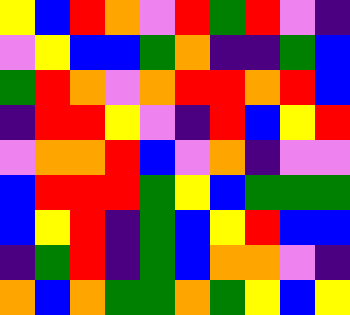[["yellow", "blue", "red", "orange", "violet", "red", "green", "red", "violet", "indigo"], ["violet", "yellow", "blue", "blue", "green", "orange", "indigo", "indigo", "green", "blue"], ["green", "red", "orange", "violet", "orange", "red", "red", "orange", "red", "blue"], ["indigo", "red", "red", "yellow", "violet", "indigo", "red", "blue", "yellow", "red"], ["violet", "orange", "orange", "red", "blue", "violet", "orange", "indigo", "violet", "violet"], ["blue", "red", "red", "red", "green", "yellow", "blue", "green", "green", "green"], ["blue", "yellow", "red", "indigo", "green", "blue", "yellow", "red", "blue", "blue"], ["indigo", "green", "red", "indigo", "green", "blue", "orange", "orange", "violet", "indigo"], ["orange", "blue", "orange", "green", "green", "orange", "green", "yellow", "blue", "yellow"]]